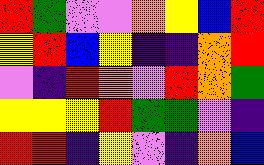[["red", "green", "violet", "violet", "orange", "yellow", "blue", "red"], ["yellow", "red", "blue", "yellow", "indigo", "indigo", "orange", "red"], ["violet", "indigo", "red", "orange", "violet", "red", "orange", "green"], ["yellow", "yellow", "yellow", "red", "green", "green", "violet", "indigo"], ["red", "red", "indigo", "yellow", "violet", "indigo", "orange", "blue"]]